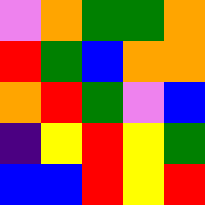[["violet", "orange", "green", "green", "orange"], ["red", "green", "blue", "orange", "orange"], ["orange", "red", "green", "violet", "blue"], ["indigo", "yellow", "red", "yellow", "green"], ["blue", "blue", "red", "yellow", "red"]]